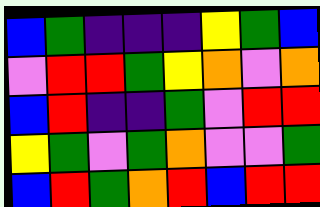[["blue", "green", "indigo", "indigo", "indigo", "yellow", "green", "blue"], ["violet", "red", "red", "green", "yellow", "orange", "violet", "orange"], ["blue", "red", "indigo", "indigo", "green", "violet", "red", "red"], ["yellow", "green", "violet", "green", "orange", "violet", "violet", "green"], ["blue", "red", "green", "orange", "red", "blue", "red", "red"]]